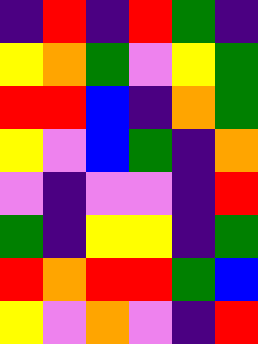[["indigo", "red", "indigo", "red", "green", "indigo"], ["yellow", "orange", "green", "violet", "yellow", "green"], ["red", "red", "blue", "indigo", "orange", "green"], ["yellow", "violet", "blue", "green", "indigo", "orange"], ["violet", "indigo", "violet", "violet", "indigo", "red"], ["green", "indigo", "yellow", "yellow", "indigo", "green"], ["red", "orange", "red", "red", "green", "blue"], ["yellow", "violet", "orange", "violet", "indigo", "red"]]